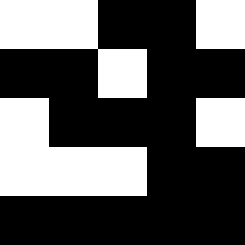[["white", "white", "black", "black", "white"], ["black", "black", "white", "black", "black"], ["white", "black", "black", "black", "white"], ["white", "white", "white", "black", "black"], ["black", "black", "black", "black", "black"]]